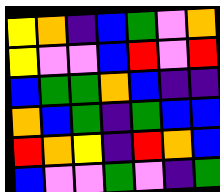[["yellow", "orange", "indigo", "blue", "green", "violet", "orange"], ["yellow", "violet", "violet", "blue", "red", "violet", "red"], ["blue", "green", "green", "orange", "blue", "indigo", "indigo"], ["orange", "blue", "green", "indigo", "green", "blue", "blue"], ["red", "orange", "yellow", "indigo", "red", "orange", "blue"], ["blue", "violet", "violet", "green", "violet", "indigo", "green"]]